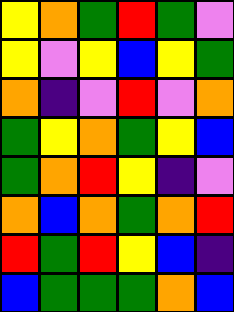[["yellow", "orange", "green", "red", "green", "violet"], ["yellow", "violet", "yellow", "blue", "yellow", "green"], ["orange", "indigo", "violet", "red", "violet", "orange"], ["green", "yellow", "orange", "green", "yellow", "blue"], ["green", "orange", "red", "yellow", "indigo", "violet"], ["orange", "blue", "orange", "green", "orange", "red"], ["red", "green", "red", "yellow", "blue", "indigo"], ["blue", "green", "green", "green", "orange", "blue"]]